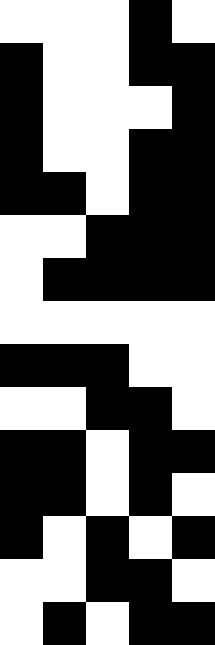[["white", "white", "white", "black", "white"], ["black", "white", "white", "black", "black"], ["black", "white", "white", "white", "black"], ["black", "white", "white", "black", "black"], ["black", "black", "white", "black", "black"], ["white", "white", "black", "black", "black"], ["white", "black", "black", "black", "black"], ["white", "white", "white", "white", "white"], ["black", "black", "black", "white", "white"], ["white", "white", "black", "black", "white"], ["black", "black", "white", "black", "black"], ["black", "black", "white", "black", "white"], ["black", "white", "black", "white", "black"], ["white", "white", "black", "black", "white"], ["white", "black", "white", "black", "black"]]